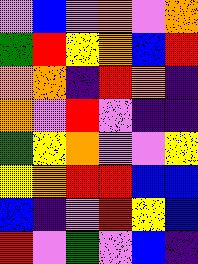[["violet", "blue", "violet", "orange", "violet", "orange"], ["green", "red", "yellow", "orange", "blue", "red"], ["orange", "orange", "indigo", "red", "orange", "indigo"], ["orange", "violet", "red", "violet", "indigo", "indigo"], ["green", "yellow", "orange", "violet", "violet", "yellow"], ["yellow", "orange", "red", "red", "blue", "blue"], ["blue", "indigo", "violet", "red", "yellow", "blue"], ["red", "violet", "green", "violet", "blue", "indigo"]]